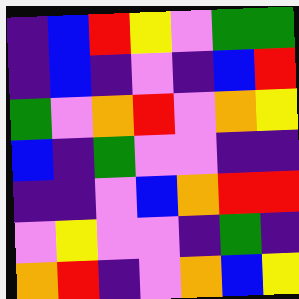[["indigo", "blue", "red", "yellow", "violet", "green", "green"], ["indigo", "blue", "indigo", "violet", "indigo", "blue", "red"], ["green", "violet", "orange", "red", "violet", "orange", "yellow"], ["blue", "indigo", "green", "violet", "violet", "indigo", "indigo"], ["indigo", "indigo", "violet", "blue", "orange", "red", "red"], ["violet", "yellow", "violet", "violet", "indigo", "green", "indigo"], ["orange", "red", "indigo", "violet", "orange", "blue", "yellow"]]